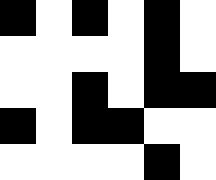[["black", "white", "black", "white", "black", "white"], ["white", "white", "white", "white", "black", "white"], ["white", "white", "black", "white", "black", "black"], ["black", "white", "black", "black", "white", "white"], ["white", "white", "white", "white", "black", "white"]]